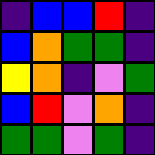[["indigo", "blue", "blue", "red", "indigo"], ["blue", "orange", "green", "green", "indigo"], ["yellow", "orange", "indigo", "violet", "green"], ["blue", "red", "violet", "orange", "indigo"], ["green", "green", "violet", "green", "indigo"]]